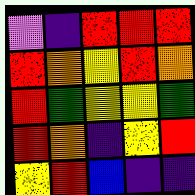[["violet", "indigo", "red", "red", "red"], ["red", "orange", "yellow", "red", "orange"], ["red", "green", "yellow", "yellow", "green"], ["red", "orange", "indigo", "yellow", "red"], ["yellow", "red", "blue", "indigo", "indigo"]]